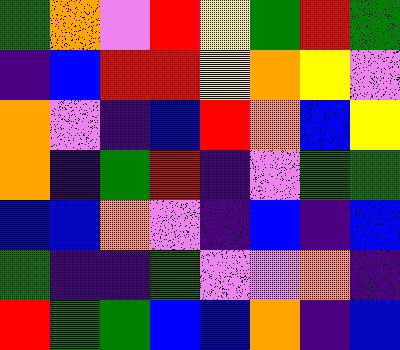[["green", "orange", "violet", "red", "yellow", "green", "red", "green"], ["indigo", "blue", "red", "red", "yellow", "orange", "yellow", "violet"], ["orange", "violet", "indigo", "blue", "red", "orange", "blue", "yellow"], ["orange", "indigo", "green", "red", "indigo", "violet", "green", "green"], ["blue", "blue", "orange", "violet", "indigo", "blue", "indigo", "blue"], ["green", "indigo", "indigo", "green", "violet", "violet", "orange", "indigo"], ["red", "green", "green", "blue", "blue", "orange", "indigo", "blue"]]